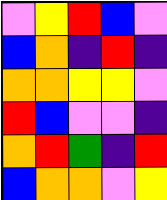[["violet", "yellow", "red", "blue", "violet"], ["blue", "orange", "indigo", "red", "indigo"], ["orange", "orange", "yellow", "yellow", "violet"], ["red", "blue", "violet", "violet", "indigo"], ["orange", "red", "green", "indigo", "red"], ["blue", "orange", "orange", "violet", "yellow"]]